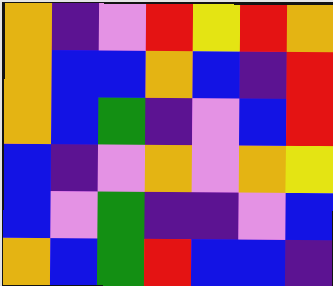[["orange", "indigo", "violet", "red", "yellow", "red", "orange"], ["orange", "blue", "blue", "orange", "blue", "indigo", "red"], ["orange", "blue", "green", "indigo", "violet", "blue", "red"], ["blue", "indigo", "violet", "orange", "violet", "orange", "yellow"], ["blue", "violet", "green", "indigo", "indigo", "violet", "blue"], ["orange", "blue", "green", "red", "blue", "blue", "indigo"]]